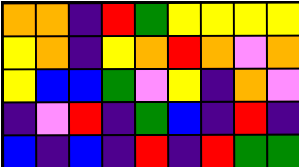[["orange", "orange", "indigo", "red", "green", "yellow", "yellow", "yellow", "yellow"], ["yellow", "orange", "indigo", "yellow", "orange", "red", "orange", "violet", "orange"], ["yellow", "blue", "blue", "green", "violet", "yellow", "indigo", "orange", "violet"], ["indigo", "violet", "red", "indigo", "green", "blue", "indigo", "red", "indigo"], ["blue", "indigo", "blue", "indigo", "red", "indigo", "red", "green", "green"]]